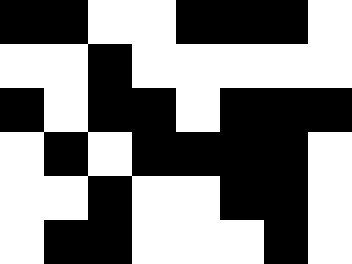[["black", "black", "white", "white", "black", "black", "black", "white"], ["white", "white", "black", "white", "white", "white", "white", "white"], ["black", "white", "black", "black", "white", "black", "black", "black"], ["white", "black", "white", "black", "black", "black", "black", "white"], ["white", "white", "black", "white", "white", "black", "black", "white"], ["white", "black", "black", "white", "white", "white", "black", "white"]]